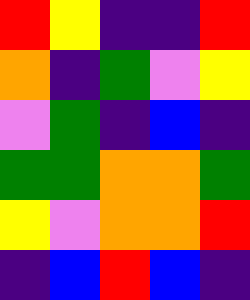[["red", "yellow", "indigo", "indigo", "red"], ["orange", "indigo", "green", "violet", "yellow"], ["violet", "green", "indigo", "blue", "indigo"], ["green", "green", "orange", "orange", "green"], ["yellow", "violet", "orange", "orange", "red"], ["indigo", "blue", "red", "blue", "indigo"]]